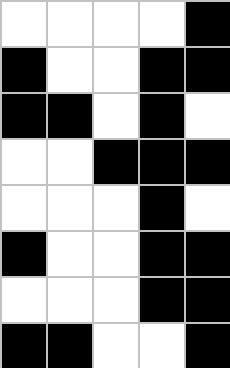[["white", "white", "white", "white", "black"], ["black", "white", "white", "black", "black"], ["black", "black", "white", "black", "white"], ["white", "white", "black", "black", "black"], ["white", "white", "white", "black", "white"], ["black", "white", "white", "black", "black"], ["white", "white", "white", "black", "black"], ["black", "black", "white", "white", "black"]]